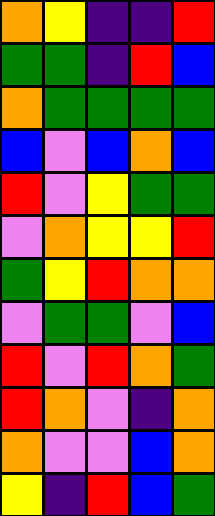[["orange", "yellow", "indigo", "indigo", "red"], ["green", "green", "indigo", "red", "blue"], ["orange", "green", "green", "green", "green"], ["blue", "violet", "blue", "orange", "blue"], ["red", "violet", "yellow", "green", "green"], ["violet", "orange", "yellow", "yellow", "red"], ["green", "yellow", "red", "orange", "orange"], ["violet", "green", "green", "violet", "blue"], ["red", "violet", "red", "orange", "green"], ["red", "orange", "violet", "indigo", "orange"], ["orange", "violet", "violet", "blue", "orange"], ["yellow", "indigo", "red", "blue", "green"]]